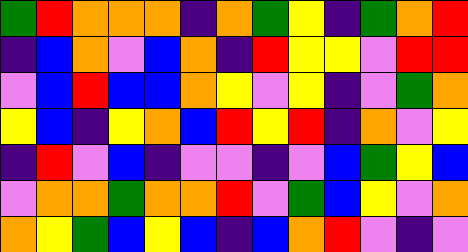[["green", "red", "orange", "orange", "orange", "indigo", "orange", "green", "yellow", "indigo", "green", "orange", "red"], ["indigo", "blue", "orange", "violet", "blue", "orange", "indigo", "red", "yellow", "yellow", "violet", "red", "red"], ["violet", "blue", "red", "blue", "blue", "orange", "yellow", "violet", "yellow", "indigo", "violet", "green", "orange"], ["yellow", "blue", "indigo", "yellow", "orange", "blue", "red", "yellow", "red", "indigo", "orange", "violet", "yellow"], ["indigo", "red", "violet", "blue", "indigo", "violet", "violet", "indigo", "violet", "blue", "green", "yellow", "blue"], ["violet", "orange", "orange", "green", "orange", "orange", "red", "violet", "green", "blue", "yellow", "violet", "orange"], ["orange", "yellow", "green", "blue", "yellow", "blue", "indigo", "blue", "orange", "red", "violet", "indigo", "violet"]]